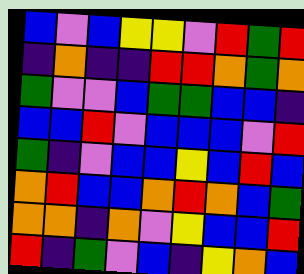[["blue", "violet", "blue", "yellow", "yellow", "violet", "red", "green", "red"], ["indigo", "orange", "indigo", "indigo", "red", "red", "orange", "green", "orange"], ["green", "violet", "violet", "blue", "green", "green", "blue", "blue", "indigo"], ["blue", "blue", "red", "violet", "blue", "blue", "blue", "violet", "red"], ["green", "indigo", "violet", "blue", "blue", "yellow", "blue", "red", "blue"], ["orange", "red", "blue", "blue", "orange", "red", "orange", "blue", "green"], ["orange", "orange", "indigo", "orange", "violet", "yellow", "blue", "blue", "red"], ["red", "indigo", "green", "violet", "blue", "indigo", "yellow", "orange", "blue"]]